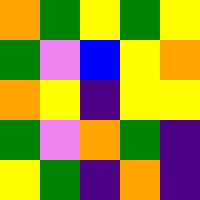[["orange", "green", "yellow", "green", "yellow"], ["green", "violet", "blue", "yellow", "orange"], ["orange", "yellow", "indigo", "yellow", "yellow"], ["green", "violet", "orange", "green", "indigo"], ["yellow", "green", "indigo", "orange", "indigo"]]